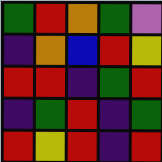[["green", "red", "orange", "green", "violet"], ["indigo", "orange", "blue", "red", "yellow"], ["red", "red", "indigo", "green", "red"], ["indigo", "green", "red", "indigo", "green"], ["red", "yellow", "red", "indigo", "red"]]